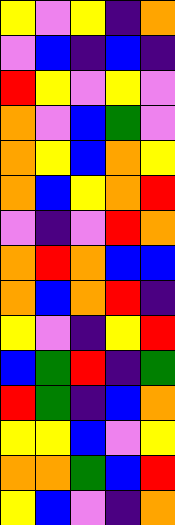[["yellow", "violet", "yellow", "indigo", "orange"], ["violet", "blue", "indigo", "blue", "indigo"], ["red", "yellow", "violet", "yellow", "violet"], ["orange", "violet", "blue", "green", "violet"], ["orange", "yellow", "blue", "orange", "yellow"], ["orange", "blue", "yellow", "orange", "red"], ["violet", "indigo", "violet", "red", "orange"], ["orange", "red", "orange", "blue", "blue"], ["orange", "blue", "orange", "red", "indigo"], ["yellow", "violet", "indigo", "yellow", "red"], ["blue", "green", "red", "indigo", "green"], ["red", "green", "indigo", "blue", "orange"], ["yellow", "yellow", "blue", "violet", "yellow"], ["orange", "orange", "green", "blue", "red"], ["yellow", "blue", "violet", "indigo", "orange"]]